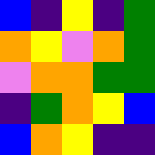[["blue", "indigo", "yellow", "indigo", "green"], ["orange", "yellow", "violet", "orange", "green"], ["violet", "orange", "orange", "green", "green"], ["indigo", "green", "orange", "yellow", "blue"], ["blue", "orange", "yellow", "indigo", "indigo"]]